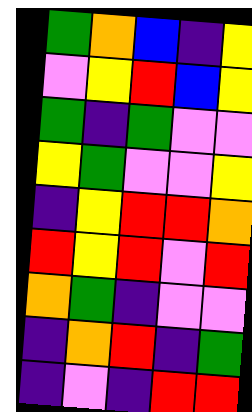[["green", "orange", "blue", "indigo", "yellow"], ["violet", "yellow", "red", "blue", "yellow"], ["green", "indigo", "green", "violet", "violet"], ["yellow", "green", "violet", "violet", "yellow"], ["indigo", "yellow", "red", "red", "orange"], ["red", "yellow", "red", "violet", "red"], ["orange", "green", "indigo", "violet", "violet"], ["indigo", "orange", "red", "indigo", "green"], ["indigo", "violet", "indigo", "red", "red"]]